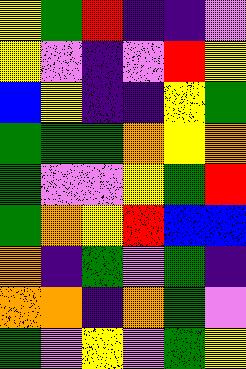[["yellow", "green", "red", "indigo", "indigo", "violet"], ["yellow", "violet", "indigo", "violet", "red", "yellow"], ["blue", "yellow", "indigo", "indigo", "yellow", "green"], ["green", "green", "green", "orange", "yellow", "orange"], ["green", "violet", "violet", "yellow", "green", "red"], ["green", "orange", "yellow", "red", "blue", "blue"], ["orange", "indigo", "green", "violet", "green", "indigo"], ["orange", "orange", "indigo", "orange", "green", "violet"], ["green", "violet", "yellow", "violet", "green", "yellow"]]